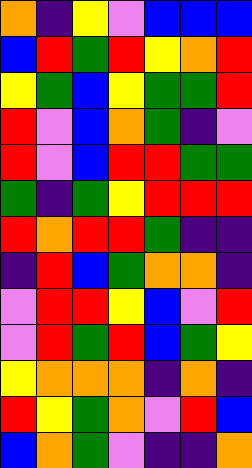[["orange", "indigo", "yellow", "violet", "blue", "blue", "blue"], ["blue", "red", "green", "red", "yellow", "orange", "red"], ["yellow", "green", "blue", "yellow", "green", "green", "red"], ["red", "violet", "blue", "orange", "green", "indigo", "violet"], ["red", "violet", "blue", "red", "red", "green", "green"], ["green", "indigo", "green", "yellow", "red", "red", "red"], ["red", "orange", "red", "red", "green", "indigo", "indigo"], ["indigo", "red", "blue", "green", "orange", "orange", "indigo"], ["violet", "red", "red", "yellow", "blue", "violet", "red"], ["violet", "red", "green", "red", "blue", "green", "yellow"], ["yellow", "orange", "orange", "orange", "indigo", "orange", "indigo"], ["red", "yellow", "green", "orange", "violet", "red", "blue"], ["blue", "orange", "green", "violet", "indigo", "indigo", "orange"]]